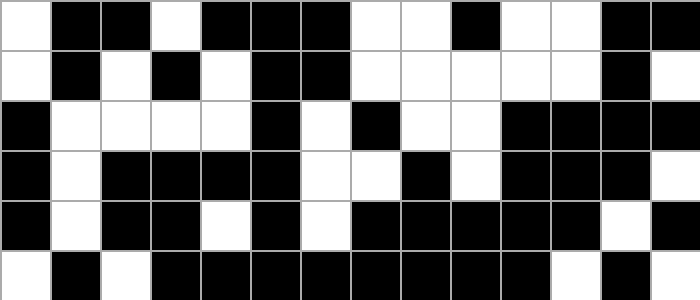[["white", "black", "black", "white", "black", "black", "black", "white", "white", "black", "white", "white", "black", "black"], ["white", "black", "white", "black", "white", "black", "black", "white", "white", "white", "white", "white", "black", "white"], ["black", "white", "white", "white", "white", "black", "white", "black", "white", "white", "black", "black", "black", "black"], ["black", "white", "black", "black", "black", "black", "white", "white", "black", "white", "black", "black", "black", "white"], ["black", "white", "black", "black", "white", "black", "white", "black", "black", "black", "black", "black", "white", "black"], ["white", "black", "white", "black", "black", "black", "black", "black", "black", "black", "black", "white", "black", "white"]]